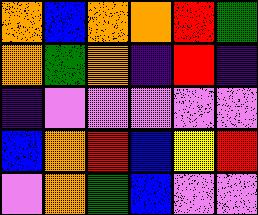[["orange", "blue", "orange", "orange", "red", "green"], ["orange", "green", "orange", "indigo", "red", "indigo"], ["indigo", "violet", "violet", "violet", "violet", "violet"], ["blue", "orange", "red", "blue", "yellow", "red"], ["violet", "orange", "green", "blue", "violet", "violet"]]